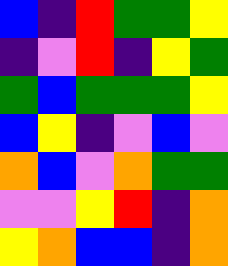[["blue", "indigo", "red", "green", "green", "yellow"], ["indigo", "violet", "red", "indigo", "yellow", "green"], ["green", "blue", "green", "green", "green", "yellow"], ["blue", "yellow", "indigo", "violet", "blue", "violet"], ["orange", "blue", "violet", "orange", "green", "green"], ["violet", "violet", "yellow", "red", "indigo", "orange"], ["yellow", "orange", "blue", "blue", "indigo", "orange"]]